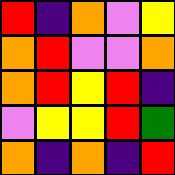[["red", "indigo", "orange", "violet", "yellow"], ["orange", "red", "violet", "violet", "orange"], ["orange", "red", "yellow", "red", "indigo"], ["violet", "yellow", "yellow", "red", "green"], ["orange", "indigo", "orange", "indigo", "red"]]